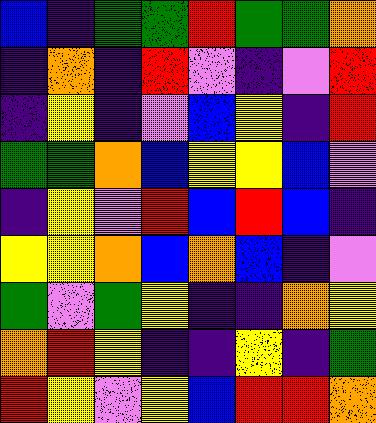[["blue", "indigo", "green", "green", "red", "green", "green", "orange"], ["indigo", "orange", "indigo", "red", "violet", "indigo", "violet", "red"], ["indigo", "yellow", "indigo", "violet", "blue", "yellow", "indigo", "red"], ["green", "green", "orange", "blue", "yellow", "yellow", "blue", "violet"], ["indigo", "yellow", "violet", "red", "blue", "red", "blue", "indigo"], ["yellow", "yellow", "orange", "blue", "orange", "blue", "indigo", "violet"], ["green", "violet", "green", "yellow", "indigo", "indigo", "orange", "yellow"], ["orange", "red", "yellow", "indigo", "indigo", "yellow", "indigo", "green"], ["red", "yellow", "violet", "yellow", "blue", "red", "red", "orange"]]